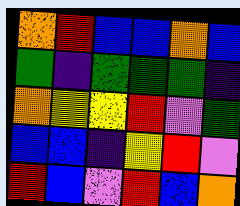[["orange", "red", "blue", "blue", "orange", "blue"], ["green", "indigo", "green", "green", "green", "indigo"], ["orange", "yellow", "yellow", "red", "violet", "green"], ["blue", "blue", "indigo", "yellow", "red", "violet"], ["red", "blue", "violet", "red", "blue", "orange"]]